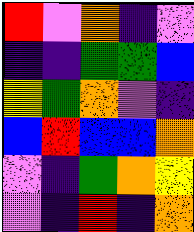[["red", "violet", "orange", "indigo", "violet"], ["indigo", "indigo", "green", "green", "blue"], ["yellow", "green", "orange", "violet", "indigo"], ["blue", "red", "blue", "blue", "orange"], ["violet", "indigo", "green", "orange", "yellow"], ["violet", "indigo", "red", "indigo", "orange"]]